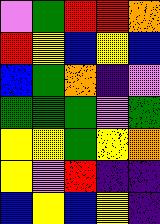[["violet", "green", "red", "red", "orange"], ["red", "yellow", "blue", "yellow", "blue"], ["blue", "green", "orange", "indigo", "violet"], ["green", "green", "green", "violet", "green"], ["yellow", "yellow", "green", "yellow", "orange"], ["yellow", "violet", "red", "indigo", "indigo"], ["blue", "yellow", "blue", "yellow", "indigo"]]